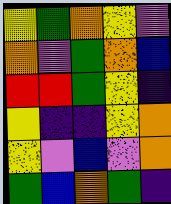[["yellow", "green", "orange", "yellow", "violet"], ["orange", "violet", "green", "orange", "blue"], ["red", "red", "green", "yellow", "indigo"], ["yellow", "indigo", "indigo", "yellow", "orange"], ["yellow", "violet", "blue", "violet", "orange"], ["green", "blue", "orange", "green", "indigo"]]